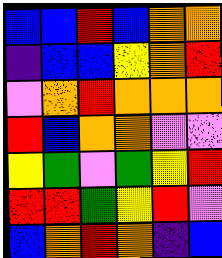[["blue", "blue", "red", "blue", "orange", "orange"], ["indigo", "blue", "blue", "yellow", "orange", "red"], ["violet", "orange", "red", "orange", "orange", "orange"], ["red", "blue", "orange", "orange", "violet", "violet"], ["yellow", "green", "violet", "green", "yellow", "red"], ["red", "red", "green", "yellow", "red", "violet"], ["blue", "orange", "red", "orange", "indigo", "blue"]]